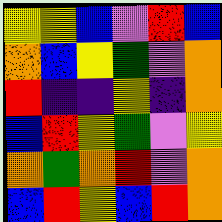[["yellow", "yellow", "blue", "violet", "red", "blue"], ["orange", "blue", "yellow", "green", "violet", "orange"], ["red", "indigo", "indigo", "yellow", "indigo", "orange"], ["blue", "red", "yellow", "green", "violet", "yellow"], ["orange", "green", "orange", "red", "violet", "orange"], ["blue", "red", "yellow", "blue", "red", "orange"]]